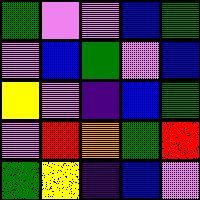[["green", "violet", "violet", "blue", "green"], ["violet", "blue", "green", "violet", "blue"], ["yellow", "violet", "indigo", "blue", "green"], ["violet", "red", "orange", "green", "red"], ["green", "yellow", "indigo", "blue", "violet"]]